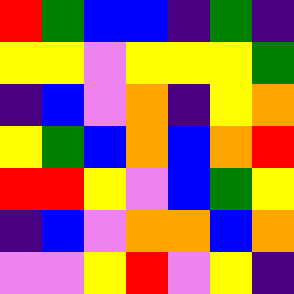[["red", "green", "blue", "blue", "indigo", "green", "indigo"], ["yellow", "yellow", "violet", "yellow", "yellow", "yellow", "green"], ["indigo", "blue", "violet", "orange", "indigo", "yellow", "orange"], ["yellow", "green", "blue", "orange", "blue", "orange", "red"], ["red", "red", "yellow", "violet", "blue", "green", "yellow"], ["indigo", "blue", "violet", "orange", "orange", "blue", "orange"], ["violet", "violet", "yellow", "red", "violet", "yellow", "indigo"]]